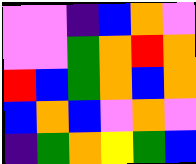[["violet", "violet", "indigo", "blue", "orange", "violet"], ["violet", "violet", "green", "orange", "red", "orange"], ["red", "blue", "green", "orange", "blue", "orange"], ["blue", "orange", "blue", "violet", "orange", "violet"], ["indigo", "green", "orange", "yellow", "green", "blue"]]